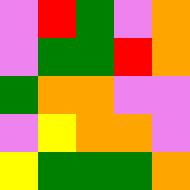[["violet", "red", "green", "violet", "orange"], ["violet", "green", "green", "red", "orange"], ["green", "orange", "orange", "violet", "violet"], ["violet", "yellow", "orange", "orange", "violet"], ["yellow", "green", "green", "green", "orange"]]